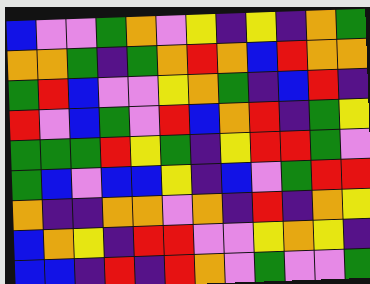[["blue", "violet", "violet", "green", "orange", "violet", "yellow", "indigo", "yellow", "indigo", "orange", "green"], ["orange", "orange", "green", "indigo", "green", "orange", "red", "orange", "blue", "red", "orange", "orange"], ["green", "red", "blue", "violet", "violet", "yellow", "orange", "green", "indigo", "blue", "red", "indigo"], ["red", "violet", "blue", "green", "violet", "red", "blue", "orange", "red", "indigo", "green", "yellow"], ["green", "green", "green", "red", "yellow", "green", "indigo", "yellow", "red", "red", "green", "violet"], ["green", "blue", "violet", "blue", "blue", "yellow", "indigo", "blue", "violet", "green", "red", "red"], ["orange", "indigo", "indigo", "orange", "orange", "violet", "orange", "indigo", "red", "indigo", "orange", "yellow"], ["blue", "orange", "yellow", "indigo", "red", "red", "violet", "violet", "yellow", "orange", "yellow", "indigo"], ["blue", "blue", "indigo", "red", "indigo", "red", "orange", "violet", "green", "violet", "violet", "green"]]